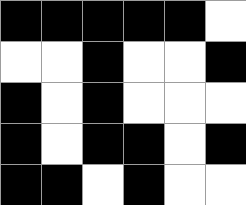[["black", "black", "black", "black", "black", "white"], ["white", "white", "black", "white", "white", "black"], ["black", "white", "black", "white", "white", "white"], ["black", "white", "black", "black", "white", "black"], ["black", "black", "white", "black", "white", "white"]]